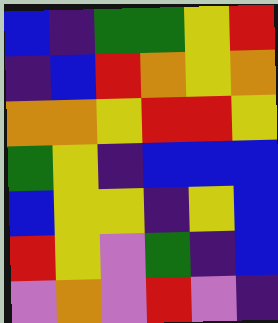[["blue", "indigo", "green", "green", "yellow", "red"], ["indigo", "blue", "red", "orange", "yellow", "orange"], ["orange", "orange", "yellow", "red", "red", "yellow"], ["green", "yellow", "indigo", "blue", "blue", "blue"], ["blue", "yellow", "yellow", "indigo", "yellow", "blue"], ["red", "yellow", "violet", "green", "indigo", "blue"], ["violet", "orange", "violet", "red", "violet", "indigo"]]